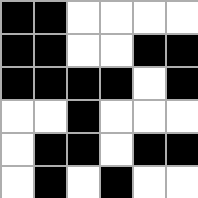[["black", "black", "white", "white", "white", "white"], ["black", "black", "white", "white", "black", "black"], ["black", "black", "black", "black", "white", "black"], ["white", "white", "black", "white", "white", "white"], ["white", "black", "black", "white", "black", "black"], ["white", "black", "white", "black", "white", "white"]]